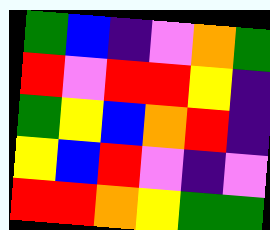[["green", "blue", "indigo", "violet", "orange", "green"], ["red", "violet", "red", "red", "yellow", "indigo"], ["green", "yellow", "blue", "orange", "red", "indigo"], ["yellow", "blue", "red", "violet", "indigo", "violet"], ["red", "red", "orange", "yellow", "green", "green"]]